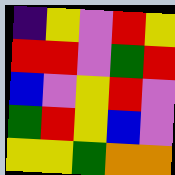[["indigo", "yellow", "violet", "red", "yellow"], ["red", "red", "violet", "green", "red"], ["blue", "violet", "yellow", "red", "violet"], ["green", "red", "yellow", "blue", "violet"], ["yellow", "yellow", "green", "orange", "orange"]]